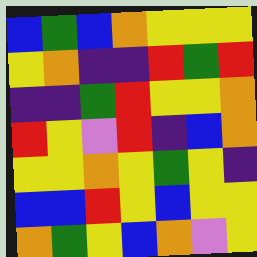[["blue", "green", "blue", "orange", "yellow", "yellow", "yellow"], ["yellow", "orange", "indigo", "indigo", "red", "green", "red"], ["indigo", "indigo", "green", "red", "yellow", "yellow", "orange"], ["red", "yellow", "violet", "red", "indigo", "blue", "orange"], ["yellow", "yellow", "orange", "yellow", "green", "yellow", "indigo"], ["blue", "blue", "red", "yellow", "blue", "yellow", "yellow"], ["orange", "green", "yellow", "blue", "orange", "violet", "yellow"]]